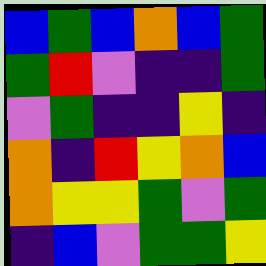[["blue", "green", "blue", "orange", "blue", "green"], ["green", "red", "violet", "indigo", "indigo", "green"], ["violet", "green", "indigo", "indigo", "yellow", "indigo"], ["orange", "indigo", "red", "yellow", "orange", "blue"], ["orange", "yellow", "yellow", "green", "violet", "green"], ["indigo", "blue", "violet", "green", "green", "yellow"]]